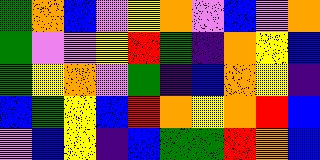[["green", "orange", "blue", "violet", "yellow", "orange", "violet", "blue", "violet", "orange"], ["green", "violet", "violet", "yellow", "red", "green", "indigo", "orange", "yellow", "blue"], ["green", "yellow", "orange", "violet", "green", "indigo", "blue", "orange", "yellow", "indigo"], ["blue", "green", "yellow", "blue", "red", "orange", "yellow", "orange", "red", "blue"], ["violet", "blue", "yellow", "indigo", "blue", "green", "green", "red", "orange", "blue"]]